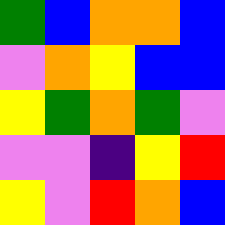[["green", "blue", "orange", "orange", "blue"], ["violet", "orange", "yellow", "blue", "blue"], ["yellow", "green", "orange", "green", "violet"], ["violet", "violet", "indigo", "yellow", "red"], ["yellow", "violet", "red", "orange", "blue"]]